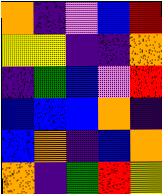[["orange", "indigo", "violet", "blue", "red"], ["yellow", "yellow", "indigo", "indigo", "orange"], ["indigo", "green", "blue", "violet", "red"], ["blue", "blue", "blue", "orange", "indigo"], ["blue", "orange", "indigo", "blue", "orange"], ["orange", "indigo", "green", "red", "yellow"]]